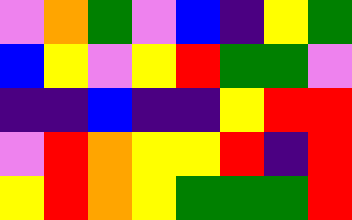[["violet", "orange", "green", "violet", "blue", "indigo", "yellow", "green"], ["blue", "yellow", "violet", "yellow", "red", "green", "green", "violet"], ["indigo", "indigo", "blue", "indigo", "indigo", "yellow", "red", "red"], ["violet", "red", "orange", "yellow", "yellow", "red", "indigo", "red"], ["yellow", "red", "orange", "yellow", "green", "green", "green", "red"]]